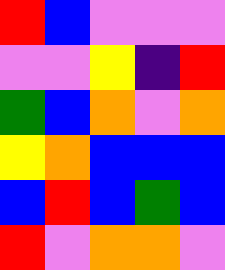[["red", "blue", "violet", "violet", "violet"], ["violet", "violet", "yellow", "indigo", "red"], ["green", "blue", "orange", "violet", "orange"], ["yellow", "orange", "blue", "blue", "blue"], ["blue", "red", "blue", "green", "blue"], ["red", "violet", "orange", "orange", "violet"]]